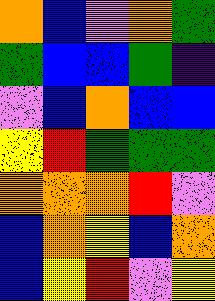[["orange", "blue", "violet", "orange", "green"], ["green", "blue", "blue", "green", "indigo"], ["violet", "blue", "orange", "blue", "blue"], ["yellow", "red", "green", "green", "green"], ["orange", "orange", "orange", "red", "violet"], ["blue", "orange", "yellow", "blue", "orange"], ["blue", "yellow", "red", "violet", "yellow"]]